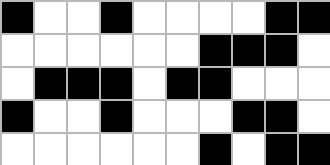[["black", "white", "white", "black", "white", "white", "white", "white", "black", "black"], ["white", "white", "white", "white", "white", "white", "black", "black", "black", "white"], ["white", "black", "black", "black", "white", "black", "black", "white", "white", "white"], ["black", "white", "white", "black", "white", "white", "white", "black", "black", "white"], ["white", "white", "white", "white", "white", "white", "black", "white", "black", "black"]]